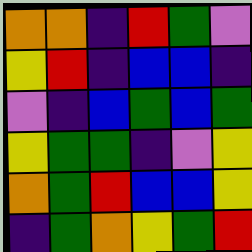[["orange", "orange", "indigo", "red", "green", "violet"], ["yellow", "red", "indigo", "blue", "blue", "indigo"], ["violet", "indigo", "blue", "green", "blue", "green"], ["yellow", "green", "green", "indigo", "violet", "yellow"], ["orange", "green", "red", "blue", "blue", "yellow"], ["indigo", "green", "orange", "yellow", "green", "red"]]